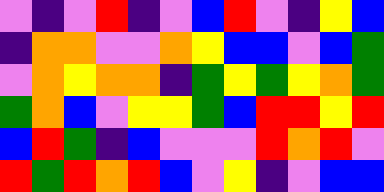[["violet", "indigo", "violet", "red", "indigo", "violet", "blue", "red", "violet", "indigo", "yellow", "blue"], ["indigo", "orange", "orange", "violet", "violet", "orange", "yellow", "blue", "blue", "violet", "blue", "green"], ["violet", "orange", "yellow", "orange", "orange", "indigo", "green", "yellow", "green", "yellow", "orange", "green"], ["green", "orange", "blue", "violet", "yellow", "yellow", "green", "blue", "red", "red", "yellow", "red"], ["blue", "red", "green", "indigo", "blue", "violet", "violet", "violet", "red", "orange", "red", "violet"], ["red", "green", "red", "orange", "red", "blue", "violet", "yellow", "indigo", "violet", "blue", "blue"]]